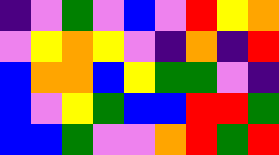[["indigo", "violet", "green", "violet", "blue", "violet", "red", "yellow", "orange"], ["violet", "yellow", "orange", "yellow", "violet", "indigo", "orange", "indigo", "red"], ["blue", "orange", "orange", "blue", "yellow", "green", "green", "violet", "indigo"], ["blue", "violet", "yellow", "green", "blue", "blue", "red", "red", "green"], ["blue", "blue", "green", "violet", "violet", "orange", "red", "green", "red"]]